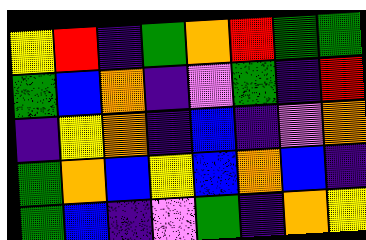[["yellow", "red", "indigo", "green", "orange", "red", "green", "green"], ["green", "blue", "orange", "indigo", "violet", "green", "indigo", "red"], ["indigo", "yellow", "orange", "indigo", "blue", "indigo", "violet", "orange"], ["green", "orange", "blue", "yellow", "blue", "orange", "blue", "indigo"], ["green", "blue", "indigo", "violet", "green", "indigo", "orange", "yellow"]]